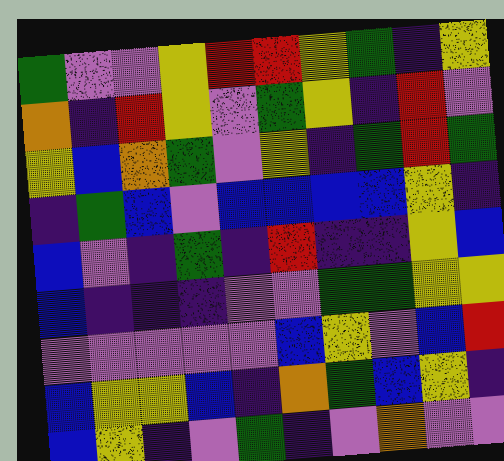[["green", "violet", "violet", "yellow", "red", "red", "yellow", "green", "indigo", "yellow"], ["orange", "indigo", "red", "yellow", "violet", "green", "yellow", "indigo", "red", "violet"], ["yellow", "blue", "orange", "green", "violet", "yellow", "indigo", "green", "red", "green"], ["indigo", "green", "blue", "violet", "blue", "blue", "blue", "blue", "yellow", "indigo"], ["blue", "violet", "indigo", "green", "indigo", "red", "indigo", "indigo", "yellow", "blue"], ["blue", "indigo", "indigo", "indigo", "violet", "violet", "green", "green", "yellow", "yellow"], ["violet", "violet", "violet", "violet", "violet", "blue", "yellow", "violet", "blue", "red"], ["blue", "yellow", "yellow", "blue", "indigo", "orange", "green", "blue", "yellow", "indigo"], ["blue", "yellow", "indigo", "violet", "green", "indigo", "violet", "orange", "violet", "violet"]]